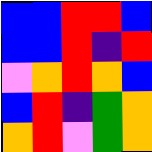[["blue", "blue", "red", "red", "blue"], ["blue", "blue", "red", "indigo", "red"], ["violet", "orange", "red", "orange", "blue"], ["blue", "red", "indigo", "green", "orange"], ["orange", "red", "violet", "green", "orange"]]